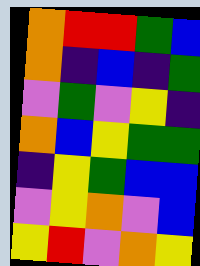[["orange", "red", "red", "green", "blue"], ["orange", "indigo", "blue", "indigo", "green"], ["violet", "green", "violet", "yellow", "indigo"], ["orange", "blue", "yellow", "green", "green"], ["indigo", "yellow", "green", "blue", "blue"], ["violet", "yellow", "orange", "violet", "blue"], ["yellow", "red", "violet", "orange", "yellow"]]